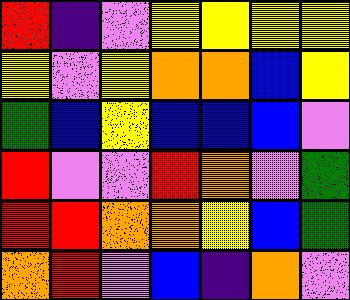[["red", "indigo", "violet", "yellow", "yellow", "yellow", "yellow"], ["yellow", "violet", "yellow", "orange", "orange", "blue", "yellow"], ["green", "blue", "yellow", "blue", "blue", "blue", "violet"], ["red", "violet", "violet", "red", "orange", "violet", "green"], ["red", "red", "orange", "orange", "yellow", "blue", "green"], ["orange", "red", "violet", "blue", "indigo", "orange", "violet"]]